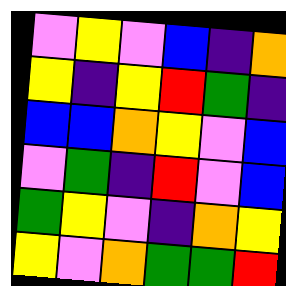[["violet", "yellow", "violet", "blue", "indigo", "orange"], ["yellow", "indigo", "yellow", "red", "green", "indigo"], ["blue", "blue", "orange", "yellow", "violet", "blue"], ["violet", "green", "indigo", "red", "violet", "blue"], ["green", "yellow", "violet", "indigo", "orange", "yellow"], ["yellow", "violet", "orange", "green", "green", "red"]]